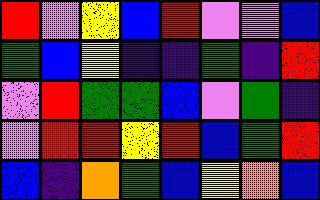[["red", "violet", "yellow", "blue", "red", "violet", "violet", "blue"], ["green", "blue", "yellow", "indigo", "indigo", "green", "indigo", "red"], ["violet", "red", "green", "green", "blue", "violet", "green", "indigo"], ["violet", "red", "red", "yellow", "red", "blue", "green", "red"], ["blue", "indigo", "orange", "green", "blue", "yellow", "orange", "blue"]]